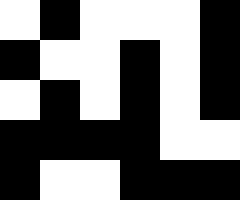[["white", "black", "white", "white", "white", "black"], ["black", "white", "white", "black", "white", "black"], ["white", "black", "white", "black", "white", "black"], ["black", "black", "black", "black", "white", "white"], ["black", "white", "white", "black", "black", "black"]]